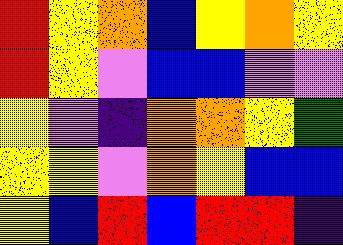[["red", "yellow", "orange", "blue", "yellow", "orange", "yellow"], ["red", "yellow", "violet", "blue", "blue", "violet", "violet"], ["yellow", "violet", "indigo", "orange", "orange", "yellow", "green"], ["yellow", "yellow", "violet", "orange", "yellow", "blue", "blue"], ["yellow", "blue", "red", "blue", "red", "red", "indigo"]]